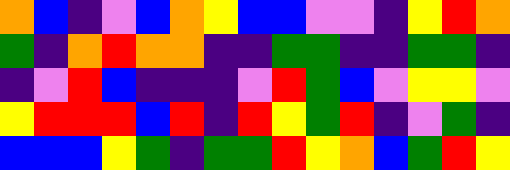[["orange", "blue", "indigo", "violet", "blue", "orange", "yellow", "blue", "blue", "violet", "violet", "indigo", "yellow", "red", "orange"], ["green", "indigo", "orange", "red", "orange", "orange", "indigo", "indigo", "green", "green", "indigo", "indigo", "green", "green", "indigo"], ["indigo", "violet", "red", "blue", "indigo", "indigo", "indigo", "violet", "red", "green", "blue", "violet", "yellow", "yellow", "violet"], ["yellow", "red", "red", "red", "blue", "red", "indigo", "red", "yellow", "green", "red", "indigo", "violet", "green", "indigo"], ["blue", "blue", "blue", "yellow", "green", "indigo", "green", "green", "red", "yellow", "orange", "blue", "green", "red", "yellow"]]